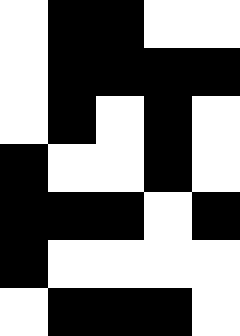[["white", "black", "black", "white", "white"], ["white", "black", "black", "black", "black"], ["white", "black", "white", "black", "white"], ["black", "white", "white", "black", "white"], ["black", "black", "black", "white", "black"], ["black", "white", "white", "white", "white"], ["white", "black", "black", "black", "white"]]